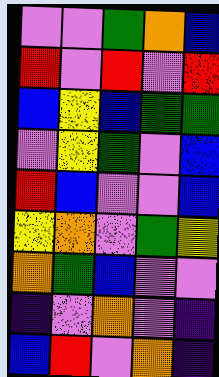[["violet", "violet", "green", "orange", "blue"], ["red", "violet", "red", "violet", "red"], ["blue", "yellow", "blue", "green", "green"], ["violet", "yellow", "green", "violet", "blue"], ["red", "blue", "violet", "violet", "blue"], ["yellow", "orange", "violet", "green", "yellow"], ["orange", "green", "blue", "violet", "violet"], ["indigo", "violet", "orange", "violet", "indigo"], ["blue", "red", "violet", "orange", "indigo"]]